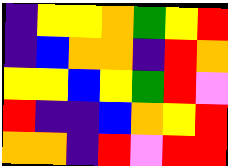[["indigo", "yellow", "yellow", "orange", "green", "yellow", "red"], ["indigo", "blue", "orange", "orange", "indigo", "red", "orange"], ["yellow", "yellow", "blue", "yellow", "green", "red", "violet"], ["red", "indigo", "indigo", "blue", "orange", "yellow", "red"], ["orange", "orange", "indigo", "red", "violet", "red", "red"]]